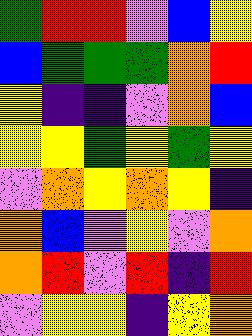[["green", "red", "red", "violet", "blue", "yellow"], ["blue", "green", "green", "green", "orange", "red"], ["yellow", "indigo", "indigo", "violet", "orange", "blue"], ["yellow", "yellow", "green", "yellow", "green", "yellow"], ["violet", "orange", "yellow", "orange", "yellow", "indigo"], ["orange", "blue", "violet", "yellow", "violet", "orange"], ["orange", "red", "violet", "red", "indigo", "red"], ["violet", "yellow", "yellow", "indigo", "yellow", "orange"]]